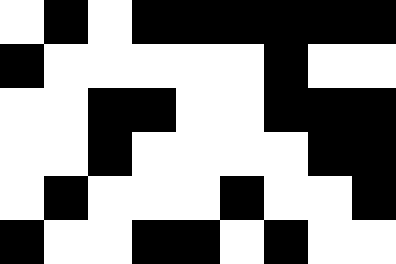[["white", "black", "white", "black", "black", "black", "black", "black", "black"], ["black", "white", "white", "white", "white", "white", "black", "white", "white"], ["white", "white", "black", "black", "white", "white", "black", "black", "black"], ["white", "white", "black", "white", "white", "white", "white", "black", "black"], ["white", "black", "white", "white", "white", "black", "white", "white", "black"], ["black", "white", "white", "black", "black", "white", "black", "white", "white"]]